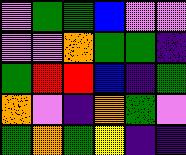[["violet", "green", "green", "blue", "violet", "violet"], ["violet", "violet", "orange", "green", "green", "indigo"], ["green", "red", "red", "blue", "indigo", "green"], ["orange", "violet", "indigo", "orange", "green", "violet"], ["green", "orange", "green", "yellow", "indigo", "indigo"]]